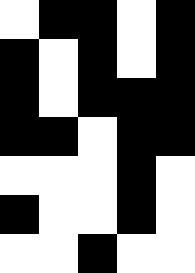[["white", "black", "black", "white", "black"], ["black", "white", "black", "white", "black"], ["black", "white", "black", "black", "black"], ["black", "black", "white", "black", "black"], ["white", "white", "white", "black", "white"], ["black", "white", "white", "black", "white"], ["white", "white", "black", "white", "white"]]